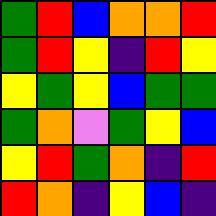[["green", "red", "blue", "orange", "orange", "red"], ["green", "red", "yellow", "indigo", "red", "yellow"], ["yellow", "green", "yellow", "blue", "green", "green"], ["green", "orange", "violet", "green", "yellow", "blue"], ["yellow", "red", "green", "orange", "indigo", "red"], ["red", "orange", "indigo", "yellow", "blue", "indigo"]]